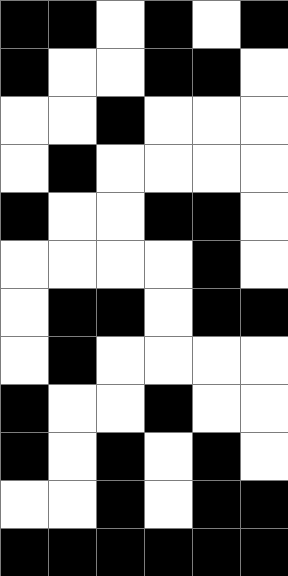[["black", "black", "white", "black", "white", "black"], ["black", "white", "white", "black", "black", "white"], ["white", "white", "black", "white", "white", "white"], ["white", "black", "white", "white", "white", "white"], ["black", "white", "white", "black", "black", "white"], ["white", "white", "white", "white", "black", "white"], ["white", "black", "black", "white", "black", "black"], ["white", "black", "white", "white", "white", "white"], ["black", "white", "white", "black", "white", "white"], ["black", "white", "black", "white", "black", "white"], ["white", "white", "black", "white", "black", "black"], ["black", "black", "black", "black", "black", "black"]]